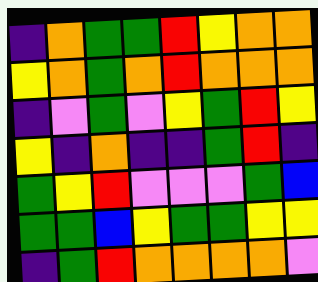[["indigo", "orange", "green", "green", "red", "yellow", "orange", "orange"], ["yellow", "orange", "green", "orange", "red", "orange", "orange", "orange"], ["indigo", "violet", "green", "violet", "yellow", "green", "red", "yellow"], ["yellow", "indigo", "orange", "indigo", "indigo", "green", "red", "indigo"], ["green", "yellow", "red", "violet", "violet", "violet", "green", "blue"], ["green", "green", "blue", "yellow", "green", "green", "yellow", "yellow"], ["indigo", "green", "red", "orange", "orange", "orange", "orange", "violet"]]